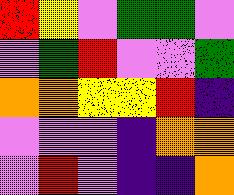[["red", "yellow", "violet", "green", "green", "violet"], ["violet", "green", "red", "violet", "violet", "green"], ["orange", "orange", "yellow", "yellow", "red", "indigo"], ["violet", "violet", "violet", "indigo", "orange", "orange"], ["violet", "red", "violet", "indigo", "indigo", "orange"]]